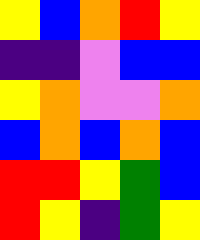[["yellow", "blue", "orange", "red", "yellow"], ["indigo", "indigo", "violet", "blue", "blue"], ["yellow", "orange", "violet", "violet", "orange"], ["blue", "orange", "blue", "orange", "blue"], ["red", "red", "yellow", "green", "blue"], ["red", "yellow", "indigo", "green", "yellow"]]